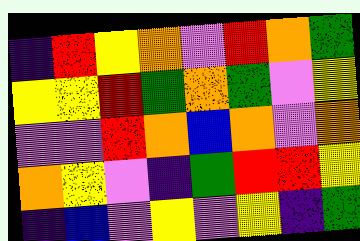[["indigo", "red", "yellow", "orange", "violet", "red", "orange", "green"], ["yellow", "yellow", "red", "green", "orange", "green", "violet", "yellow"], ["violet", "violet", "red", "orange", "blue", "orange", "violet", "orange"], ["orange", "yellow", "violet", "indigo", "green", "red", "red", "yellow"], ["indigo", "blue", "violet", "yellow", "violet", "yellow", "indigo", "green"]]